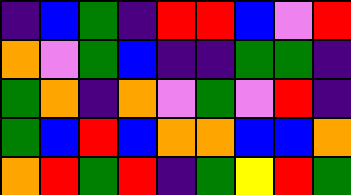[["indigo", "blue", "green", "indigo", "red", "red", "blue", "violet", "red"], ["orange", "violet", "green", "blue", "indigo", "indigo", "green", "green", "indigo"], ["green", "orange", "indigo", "orange", "violet", "green", "violet", "red", "indigo"], ["green", "blue", "red", "blue", "orange", "orange", "blue", "blue", "orange"], ["orange", "red", "green", "red", "indigo", "green", "yellow", "red", "green"]]